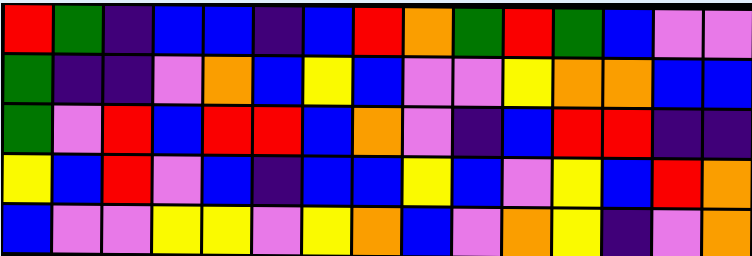[["red", "green", "indigo", "blue", "blue", "indigo", "blue", "red", "orange", "green", "red", "green", "blue", "violet", "violet"], ["green", "indigo", "indigo", "violet", "orange", "blue", "yellow", "blue", "violet", "violet", "yellow", "orange", "orange", "blue", "blue"], ["green", "violet", "red", "blue", "red", "red", "blue", "orange", "violet", "indigo", "blue", "red", "red", "indigo", "indigo"], ["yellow", "blue", "red", "violet", "blue", "indigo", "blue", "blue", "yellow", "blue", "violet", "yellow", "blue", "red", "orange"], ["blue", "violet", "violet", "yellow", "yellow", "violet", "yellow", "orange", "blue", "violet", "orange", "yellow", "indigo", "violet", "orange"]]